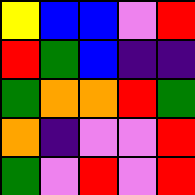[["yellow", "blue", "blue", "violet", "red"], ["red", "green", "blue", "indigo", "indigo"], ["green", "orange", "orange", "red", "green"], ["orange", "indigo", "violet", "violet", "red"], ["green", "violet", "red", "violet", "red"]]